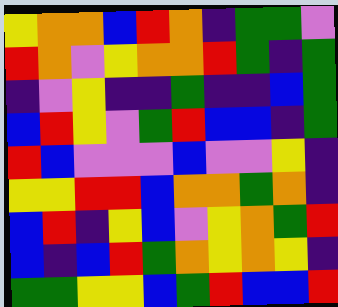[["yellow", "orange", "orange", "blue", "red", "orange", "indigo", "green", "green", "violet"], ["red", "orange", "violet", "yellow", "orange", "orange", "red", "green", "indigo", "green"], ["indigo", "violet", "yellow", "indigo", "indigo", "green", "indigo", "indigo", "blue", "green"], ["blue", "red", "yellow", "violet", "green", "red", "blue", "blue", "indigo", "green"], ["red", "blue", "violet", "violet", "violet", "blue", "violet", "violet", "yellow", "indigo"], ["yellow", "yellow", "red", "red", "blue", "orange", "orange", "green", "orange", "indigo"], ["blue", "red", "indigo", "yellow", "blue", "violet", "yellow", "orange", "green", "red"], ["blue", "indigo", "blue", "red", "green", "orange", "yellow", "orange", "yellow", "indigo"], ["green", "green", "yellow", "yellow", "blue", "green", "red", "blue", "blue", "red"]]